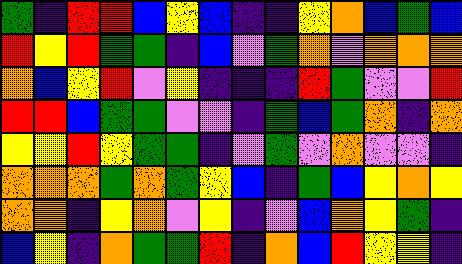[["green", "indigo", "red", "red", "blue", "yellow", "blue", "indigo", "indigo", "yellow", "orange", "blue", "green", "blue"], ["red", "yellow", "red", "green", "green", "indigo", "blue", "violet", "green", "orange", "violet", "orange", "orange", "orange"], ["orange", "blue", "yellow", "red", "violet", "yellow", "indigo", "indigo", "indigo", "red", "green", "violet", "violet", "red"], ["red", "red", "blue", "green", "green", "violet", "violet", "indigo", "green", "blue", "green", "orange", "indigo", "orange"], ["yellow", "yellow", "red", "yellow", "green", "green", "indigo", "violet", "green", "violet", "orange", "violet", "violet", "indigo"], ["orange", "orange", "orange", "green", "orange", "green", "yellow", "blue", "indigo", "green", "blue", "yellow", "orange", "yellow"], ["orange", "orange", "indigo", "yellow", "orange", "violet", "yellow", "indigo", "violet", "blue", "orange", "yellow", "green", "indigo"], ["blue", "yellow", "indigo", "orange", "green", "green", "red", "indigo", "orange", "blue", "red", "yellow", "yellow", "indigo"]]